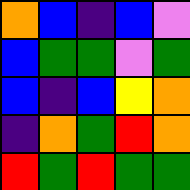[["orange", "blue", "indigo", "blue", "violet"], ["blue", "green", "green", "violet", "green"], ["blue", "indigo", "blue", "yellow", "orange"], ["indigo", "orange", "green", "red", "orange"], ["red", "green", "red", "green", "green"]]